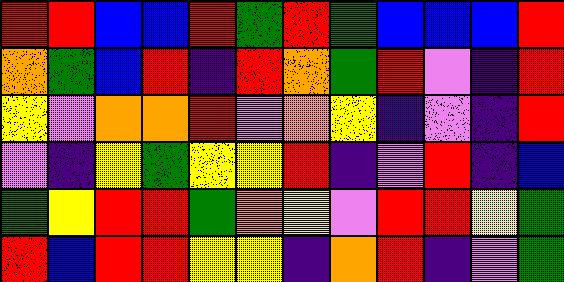[["red", "red", "blue", "blue", "red", "green", "red", "green", "blue", "blue", "blue", "red"], ["orange", "green", "blue", "red", "indigo", "red", "orange", "green", "red", "violet", "indigo", "red"], ["yellow", "violet", "orange", "orange", "red", "violet", "orange", "yellow", "indigo", "violet", "indigo", "red"], ["violet", "indigo", "yellow", "green", "yellow", "yellow", "red", "indigo", "violet", "red", "indigo", "blue"], ["green", "yellow", "red", "red", "green", "orange", "yellow", "violet", "red", "red", "yellow", "green"], ["red", "blue", "red", "red", "yellow", "yellow", "indigo", "orange", "red", "indigo", "violet", "green"]]